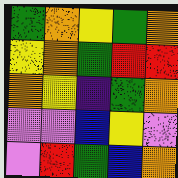[["green", "orange", "yellow", "green", "orange"], ["yellow", "orange", "green", "red", "red"], ["orange", "yellow", "indigo", "green", "orange"], ["violet", "violet", "blue", "yellow", "violet"], ["violet", "red", "green", "blue", "orange"]]